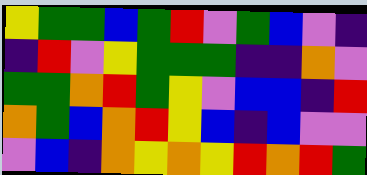[["yellow", "green", "green", "blue", "green", "red", "violet", "green", "blue", "violet", "indigo"], ["indigo", "red", "violet", "yellow", "green", "green", "green", "indigo", "indigo", "orange", "violet"], ["green", "green", "orange", "red", "green", "yellow", "violet", "blue", "blue", "indigo", "red"], ["orange", "green", "blue", "orange", "red", "yellow", "blue", "indigo", "blue", "violet", "violet"], ["violet", "blue", "indigo", "orange", "yellow", "orange", "yellow", "red", "orange", "red", "green"]]